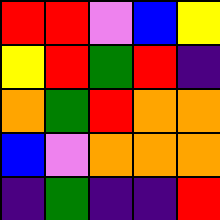[["red", "red", "violet", "blue", "yellow"], ["yellow", "red", "green", "red", "indigo"], ["orange", "green", "red", "orange", "orange"], ["blue", "violet", "orange", "orange", "orange"], ["indigo", "green", "indigo", "indigo", "red"]]